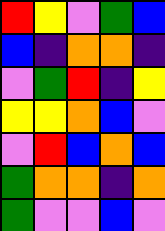[["red", "yellow", "violet", "green", "blue"], ["blue", "indigo", "orange", "orange", "indigo"], ["violet", "green", "red", "indigo", "yellow"], ["yellow", "yellow", "orange", "blue", "violet"], ["violet", "red", "blue", "orange", "blue"], ["green", "orange", "orange", "indigo", "orange"], ["green", "violet", "violet", "blue", "violet"]]